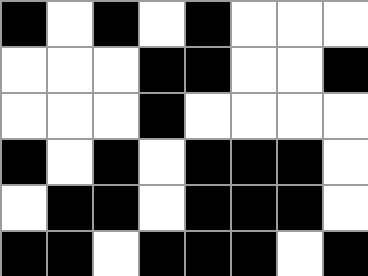[["black", "white", "black", "white", "black", "white", "white", "white"], ["white", "white", "white", "black", "black", "white", "white", "black"], ["white", "white", "white", "black", "white", "white", "white", "white"], ["black", "white", "black", "white", "black", "black", "black", "white"], ["white", "black", "black", "white", "black", "black", "black", "white"], ["black", "black", "white", "black", "black", "black", "white", "black"]]